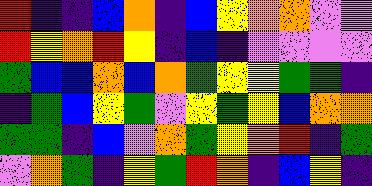[["red", "indigo", "indigo", "blue", "orange", "indigo", "blue", "yellow", "orange", "orange", "violet", "violet"], ["red", "yellow", "orange", "red", "yellow", "indigo", "blue", "indigo", "violet", "violet", "violet", "violet"], ["green", "blue", "blue", "orange", "blue", "orange", "green", "yellow", "yellow", "green", "green", "indigo"], ["indigo", "green", "blue", "yellow", "green", "violet", "yellow", "green", "yellow", "blue", "orange", "orange"], ["green", "green", "indigo", "blue", "violet", "orange", "green", "yellow", "orange", "red", "indigo", "green"], ["violet", "orange", "green", "indigo", "yellow", "green", "red", "orange", "indigo", "blue", "yellow", "indigo"]]